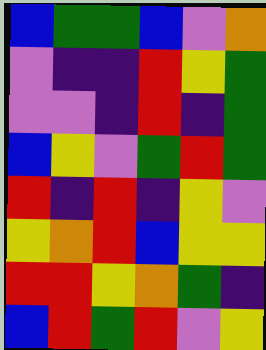[["blue", "green", "green", "blue", "violet", "orange"], ["violet", "indigo", "indigo", "red", "yellow", "green"], ["violet", "violet", "indigo", "red", "indigo", "green"], ["blue", "yellow", "violet", "green", "red", "green"], ["red", "indigo", "red", "indigo", "yellow", "violet"], ["yellow", "orange", "red", "blue", "yellow", "yellow"], ["red", "red", "yellow", "orange", "green", "indigo"], ["blue", "red", "green", "red", "violet", "yellow"]]